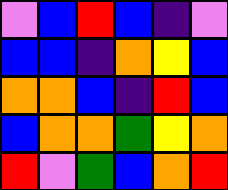[["violet", "blue", "red", "blue", "indigo", "violet"], ["blue", "blue", "indigo", "orange", "yellow", "blue"], ["orange", "orange", "blue", "indigo", "red", "blue"], ["blue", "orange", "orange", "green", "yellow", "orange"], ["red", "violet", "green", "blue", "orange", "red"]]